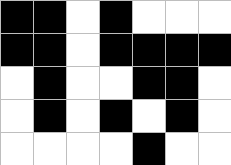[["black", "black", "white", "black", "white", "white", "white"], ["black", "black", "white", "black", "black", "black", "black"], ["white", "black", "white", "white", "black", "black", "white"], ["white", "black", "white", "black", "white", "black", "white"], ["white", "white", "white", "white", "black", "white", "white"]]